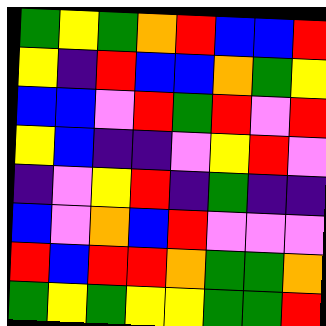[["green", "yellow", "green", "orange", "red", "blue", "blue", "red"], ["yellow", "indigo", "red", "blue", "blue", "orange", "green", "yellow"], ["blue", "blue", "violet", "red", "green", "red", "violet", "red"], ["yellow", "blue", "indigo", "indigo", "violet", "yellow", "red", "violet"], ["indigo", "violet", "yellow", "red", "indigo", "green", "indigo", "indigo"], ["blue", "violet", "orange", "blue", "red", "violet", "violet", "violet"], ["red", "blue", "red", "red", "orange", "green", "green", "orange"], ["green", "yellow", "green", "yellow", "yellow", "green", "green", "red"]]